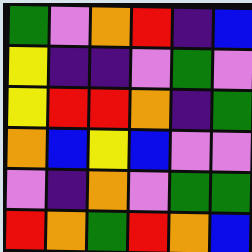[["green", "violet", "orange", "red", "indigo", "blue"], ["yellow", "indigo", "indigo", "violet", "green", "violet"], ["yellow", "red", "red", "orange", "indigo", "green"], ["orange", "blue", "yellow", "blue", "violet", "violet"], ["violet", "indigo", "orange", "violet", "green", "green"], ["red", "orange", "green", "red", "orange", "blue"]]